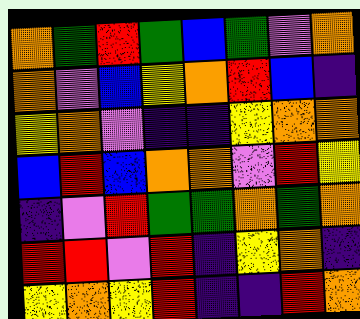[["orange", "green", "red", "green", "blue", "green", "violet", "orange"], ["orange", "violet", "blue", "yellow", "orange", "red", "blue", "indigo"], ["yellow", "orange", "violet", "indigo", "indigo", "yellow", "orange", "orange"], ["blue", "red", "blue", "orange", "orange", "violet", "red", "yellow"], ["indigo", "violet", "red", "green", "green", "orange", "green", "orange"], ["red", "red", "violet", "red", "indigo", "yellow", "orange", "indigo"], ["yellow", "orange", "yellow", "red", "indigo", "indigo", "red", "orange"]]